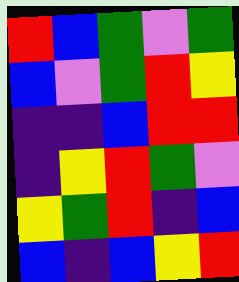[["red", "blue", "green", "violet", "green"], ["blue", "violet", "green", "red", "yellow"], ["indigo", "indigo", "blue", "red", "red"], ["indigo", "yellow", "red", "green", "violet"], ["yellow", "green", "red", "indigo", "blue"], ["blue", "indigo", "blue", "yellow", "red"]]